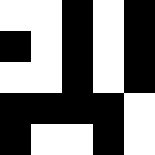[["white", "white", "black", "white", "black"], ["black", "white", "black", "white", "black"], ["white", "white", "black", "white", "black"], ["black", "black", "black", "black", "white"], ["black", "white", "white", "black", "white"]]